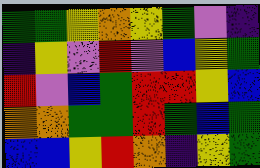[["green", "green", "yellow", "orange", "yellow", "green", "violet", "indigo"], ["indigo", "yellow", "violet", "red", "violet", "blue", "yellow", "green"], ["red", "violet", "blue", "green", "red", "red", "yellow", "blue"], ["orange", "orange", "green", "green", "red", "green", "blue", "green"], ["blue", "blue", "yellow", "red", "orange", "indigo", "yellow", "green"]]